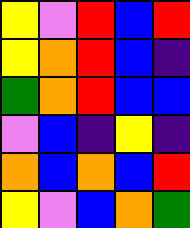[["yellow", "violet", "red", "blue", "red"], ["yellow", "orange", "red", "blue", "indigo"], ["green", "orange", "red", "blue", "blue"], ["violet", "blue", "indigo", "yellow", "indigo"], ["orange", "blue", "orange", "blue", "red"], ["yellow", "violet", "blue", "orange", "green"]]